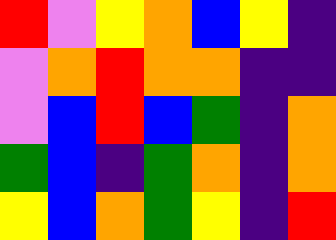[["red", "violet", "yellow", "orange", "blue", "yellow", "indigo"], ["violet", "orange", "red", "orange", "orange", "indigo", "indigo"], ["violet", "blue", "red", "blue", "green", "indigo", "orange"], ["green", "blue", "indigo", "green", "orange", "indigo", "orange"], ["yellow", "blue", "orange", "green", "yellow", "indigo", "red"]]